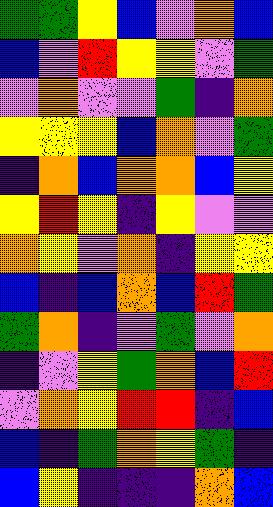[["green", "green", "yellow", "blue", "violet", "orange", "blue"], ["blue", "violet", "red", "yellow", "yellow", "violet", "green"], ["violet", "orange", "violet", "violet", "green", "indigo", "orange"], ["yellow", "yellow", "yellow", "blue", "orange", "violet", "green"], ["indigo", "orange", "blue", "orange", "orange", "blue", "yellow"], ["yellow", "red", "yellow", "indigo", "yellow", "violet", "violet"], ["orange", "yellow", "violet", "orange", "indigo", "yellow", "yellow"], ["blue", "indigo", "blue", "orange", "blue", "red", "green"], ["green", "orange", "indigo", "violet", "green", "violet", "orange"], ["indigo", "violet", "yellow", "green", "orange", "blue", "red"], ["violet", "orange", "yellow", "red", "red", "indigo", "blue"], ["blue", "indigo", "green", "orange", "yellow", "green", "indigo"], ["blue", "yellow", "indigo", "indigo", "indigo", "orange", "blue"]]